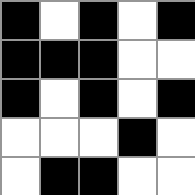[["black", "white", "black", "white", "black"], ["black", "black", "black", "white", "white"], ["black", "white", "black", "white", "black"], ["white", "white", "white", "black", "white"], ["white", "black", "black", "white", "white"]]